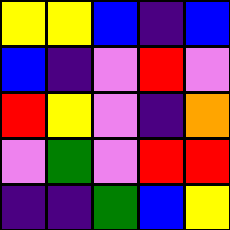[["yellow", "yellow", "blue", "indigo", "blue"], ["blue", "indigo", "violet", "red", "violet"], ["red", "yellow", "violet", "indigo", "orange"], ["violet", "green", "violet", "red", "red"], ["indigo", "indigo", "green", "blue", "yellow"]]